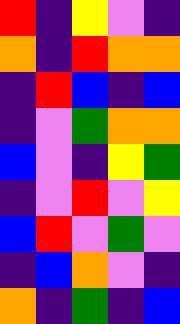[["red", "indigo", "yellow", "violet", "indigo"], ["orange", "indigo", "red", "orange", "orange"], ["indigo", "red", "blue", "indigo", "blue"], ["indigo", "violet", "green", "orange", "orange"], ["blue", "violet", "indigo", "yellow", "green"], ["indigo", "violet", "red", "violet", "yellow"], ["blue", "red", "violet", "green", "violet"], ["indigo", "blue", "orange", "violet", "indigo"], ["orange", "indigo", "green", "indigo", "blue"]]